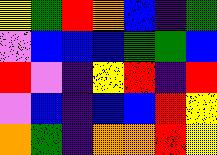[["yellow", "green", "red", "orange", "blue", "indigo", "green"], ["violet", "blue", "blue", "blue", "green", "green", "blue"], ["red", "violet", "indigo", "yellow", "red", "indigo", "red"], ["violet", "blue", "indigo", "blue", "blue", "red", "yellow"], ["orange", "green", "indigo", "orange", "orange", "red", "yellow"]]